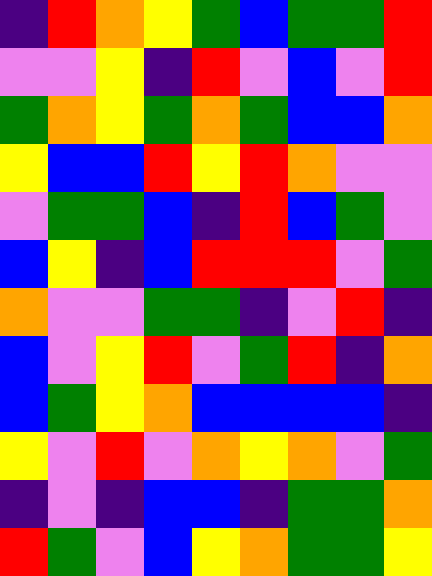[["indigo", "red", "orange", "yellow", "green", "blue", "green", "green", "red"], ["violet", "violet", "yellow", "indigo", "red", "violet", "blue", "violet", "red"], ["green", "orange", "yellow", "green", "orange", "green", "blue", "blue", "orange"], ["yellow", "blue", "blue", "red", "yellow", "red", "orange", "violet", "violet"], ["violet", "green", "green", "blue", "indigo", "red", "blue", "green", "violet"], ["blue", "yellow", "indigo", "blue", "red", "red", "red", "violet", "green"], ["orange", "violet", "violet", "green", "green", "indigo", "violet", "red", "indigo"], ["blue", "violet", "yellow", "red", "violet", "green", "red", "indigo", "orange"], ["blue", "green", "yellow", "orange", "blue", "blue", "blue", "blue", "indigo"], ["yellow", "violet", "red", "violet", "orange", "yellow", "orange", "violet", "green"], ["indigo", "violet", "indigo", "blue", "blue", "indigo", "green", "green", "orange"], ["red", "green", "violet", "blue", "yellow", "orange", "green", "green", "yellow"]]